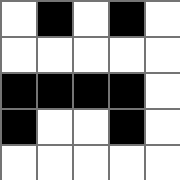[["white", "black", "white", "black", "white"], ["white", "white", "white", "white", "white"], ["black", "black", "black", "black", "white"], ["black", "white", "white", "black", "white"], ["white", "white", "white", "white", "white"]]